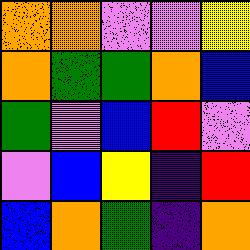[["orange", "orange", "violet", "violet", "yellow"], ["orange", "green", "green", "orange", "blue"], ["green", "violet", "blue", "red", "violet"], ["violet", "blue", "yellow", "indigo", "red"], ["blue", "orange", "green", "indigo", "orange"]]